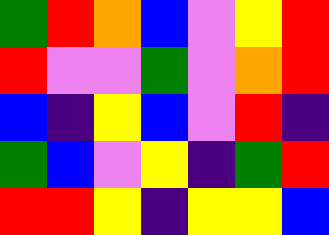[["green", "red", "orange", "blue", "violet", "yellow", "red"], ["red", "violet", "violet", "green", "violet", "orange", "red"], ["blue", "indigo", "yellow", "blue", "violet", "red", "indigo"], ["green", "blue", "violet", "yellow", "indigo", "green", "red"], ["red", "red", "yellow", "indigo", "yellow", "yellow", "blue"]]